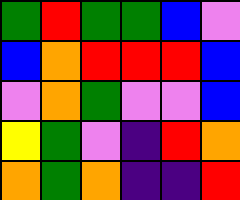[["green", "red", "green", "green", "blue", "violet"], ["blue", "orange", "red", "red", "red", "blue"], ["violet", "orange", "green", "violet", "violet", "blue"], ["yellow", "green", "violet", "indigo", "red", "orange"], ["orange", "green", "orange", "indigo", "indigo", "red"]]